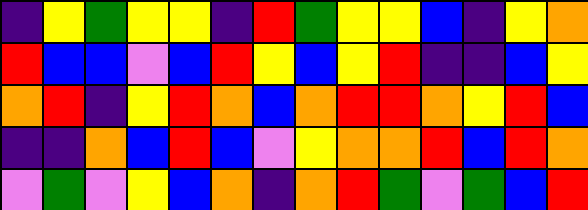[["indigo", "yellow", "green", "yellow", "yellow", "indigo", "red", "green", "yellow", "yellow", "blue", "indigo", "yellow", "orange"], ["red", "blue", "blue", "violet", "blue", "red", "yellow", "blue", "yellow", "red", "indigo", "indigo", "blue", "yellow"], ["orange", "red", "indigo", "yellow", "red", "orange", "blue", "orange", "red", "red", "orange", "yellow", "red", "blue"], ["indigo", "indigo", "orange", "blue", "red", "blue", "violet", "yellow", "orange", "orange", "red", "blue", "red", "orange"], ["violet", "green", "violet", "yellow", "blue", "orange", "indigo", "orange", "red", "green", "violet", "green", "blue", "red"]]